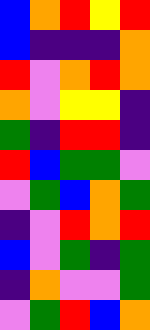[["blue", "orange", "red", "yellow", "red"], ["blue", "indigo", "indigo", "indigo", "orange"], ["red", "violet", "orange", "red", "orange"], ["orange", "violet", "yellow", "yellow", "indigo"], ["green", "indigo", "red", "red", "indigo"], ["red", "blue", "green", "green", "violet"], ["violet", "green", "blue", "orange", "green"], ["indigo", "violet", "red", "orange", "red"], ["blue", "violet", "green", "indigo", "green"], ["indigo", "orange", "violet", "violet", "green"], ["violet", "green", "red", "blue", "orange"]]